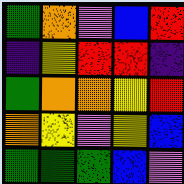[["green", "orange", "violet", "blue", "red"], ["indigo", "yellow", "red", "red", "indigo"], ["green", "orange", "orange", "yellow", "red"], ["orange", "yellow", "violet", "yellow", "blue"], ["green", "green", "green", "blue", "violet"]]